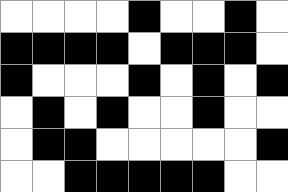[["white", "white", "white", "white", "black", "white", "white", "black", "white"], ["black", "black", "black", "black", "white", "black", "black", "black", "white"], ["black", "white", "white", "white", "black", "white", "black", "white", "black"], ["white", "black", "white", "black", "white", "white", "black", "white", "white"], ["white", "black", "black", "white", "white", "white", "white", "white", "black"], ["white", "white", "black", "black", "black", "black", "black", "white", "white"]]